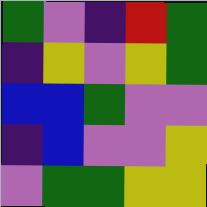[["green", "violet", "indigo", "red", "green"], ["indigo", "yellow", "violet", "yellow", "green"], ["blue", "blue", "green", "violet", "violet"], ["indigo", "blue", "violet", "violet", "yellow"], ["violet", "green", "green", "yellow", "yellow"]]